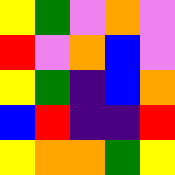[["yellow", "green", "violet", "orange", "violet"], ["red", "violet", "orange", "blue", "violet"], ["yellow", "green", "indigo", "blue", "orange"], ["blue", "red", "indigo", "indigo", "red"], ["yellow", "orange", "orange", "green", "yellow"]]